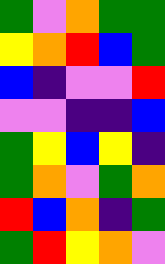[["green", "violet", "orange", "green", "green"], ["yellow", "orange", "red", "blue", "green"], ["blue", "indigo", "violet", "violet", "red"], ["violet", "violet", "indigo", "indigo", "blue"], ["green", "yellow", "blue", "yellow", "indigo"], ["green", "orange", "violet", "green", "orange"], ["red", "blue", "orange", "indigo", "green"], ["green", "red", "yellow", "orange", "violet"]]